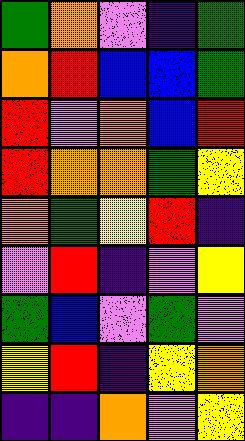[["green", "orange", "violet", "indigo", "green"], ["orange", "red", "blue", "blue", "green"], ["red", "violet", "orange", "blue", "red"], ["red", "orange", "orange", "green", "yellow"], ["orange", "green", "yellow", "red", "indigo"], ["violet", "red", "indigo", "violet", "yellow"], ["green", "blue", "violet", "green", "violet"], ["yellow", "red", "indigo", "yellow", "orange"], ["indigo", "indigo", "orange", "violet", "yellow"]]